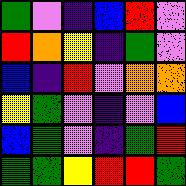[["green", "violet", "indigo", "blue", "red", "violet"], ["red", "orange", "yellow", "indigo", "green", "violet"], ["blue", "indigo", "red", "violet", "orange", "orange"], ["yellow", "green", "violet", "indigo", "violet", "blue"], ["blue", "green", "violet", "indigo", "green", "red"], ["green", "green", "yellow", "red", "red", "green"]]